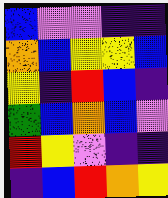[["blue", "violet", "violet", "indigo", "indigo"], ["orange", "blue", "yellow", "yellow", "blue"], ["yellow", "indigo", "red", "blue", "indigo"], ["green", "blue", "orange", "blue", "violet"], ["red", "yellow", "violet", "indigo", "indigo"], ["indigo", "blue", "red", "orange", "yellow"]]